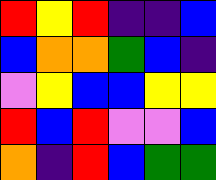[["red", "yellow", "red", "indigo", "indigo", "blue"], ["blue", "orange", "orange", "green", "blue", "indigo"], ["violet", "yellow", "blue", "blue", "yellow", "yellow"], ["red", "blue", "red", "violet", "violet", "blue"], ["orange", "indigo", "red", "blue", "green", "green"]]